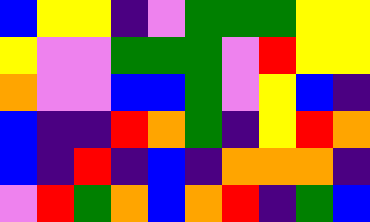[["blue", "yellow", "yellow", "indigo", "violet", "green", "green", "green", "yellow", "yellow"], ["yellow", "violet", "violet", "green", "green", "green", "violet", "red", "yellow", "yellow"], ["orange", "violet", "violet", "blue", "blue", "green", "violet", "yellow", "blue", "indigo"], ["blue", "indigo", "indigo", "red", "orange", "green", "indigo", "yellow", "red", "orange"], ["blue", "indigo", "red", "indigo", "blue", "indigo", "orange", "orange", "orange", "indigo"], ["violet", "red", "green", "orange", "blue", "orange", "red", "indigo", "green", "blue"]]